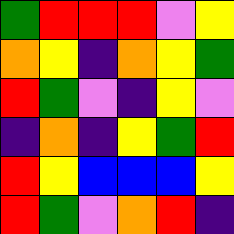[["green", "red", "red", "red", "violet", "yellow"], ["orange", "yellow", "indigo", "orange", "yellow", "green"], ["red", "green", "violet", "indigo", "yellow", "violet"], ["indigo", "orange", "indigo", "yellow", "green", "red"], ["red", "yellow", "blue", "blue", "blue", "yellow"], ["red", "green", "violet", "orange", "red", "indigo"]]